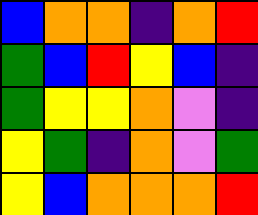[["blue", "orange", "orange", "indigo", "orange", "red"], ["green", "blue", "red", "yellow", "blue", "indigo"], ["green", "yellow", "yellow", "orange", "violet", "indigo"], ["yellow", "green", "indigo", "orange", "violet", "green"], ["yellow", "blue", "orange", "orange", "orange", "red"]]